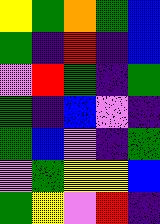[["yellow", "green", "orange", "green", "blue"], ["green", "indigo", "red", "indigo", "blue"], ["violet", "red", "green", "indigo", "green"], ["green", "indigo", "blue", "violet", "indigo"], ["green", "blue", "violet", "indigo", "green"], ["violet", "green", "yellow", "yellow", "blue"], ["green", "yellow", "violet", "red", "indigo"]]